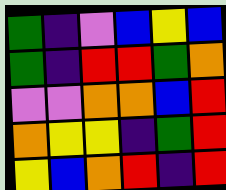[["green", "indigo", "violet", "blue", "yellow", "blue"], ["green", "indigo", "red", "red", "green", "orange"], ["violet", "violet", "orange", "orange", "blue", "red"], ["orange", "yellow", "yellow", "indigo", "green", "red"], ["yellow", "blue", "orange", "red", "indigo", "red"]]